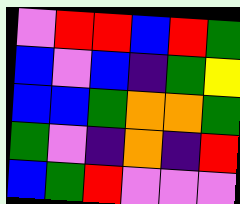[["violet", "red", "red", "blue", "red", "green"], ["blue", "violet", "blue", "indigo", "green", "yellow"], ["blue", "blue", "green", "orange", "orange", "green"], ["green", "violet", "indigo", "orange", "indigo", "red"], ["blue", "green", "red", "violet", "violet", "violet"]]